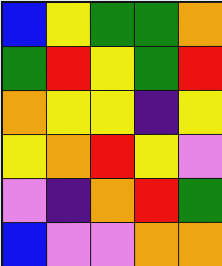[["blue", "yellow", "green", "green", "orange"], ["green", "red", "yellow", "green", "red"], ["orange", "yellow", "yellow", "indigo", "yellow"], ["yellow", "orange", "red", "yellow", "violet"], ["violet", "indigo", "orange", "red", "green"], ["blue", "violet", "violet", "orange", "orange"]]